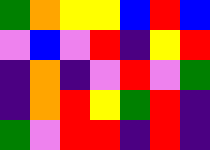[["green", "orange", "yellow", "yellow", "blue", "red", "blue"], ["violet", "blue", "violet", "red", "indigo", "yellow", "red"], ["indigo", "orange", "indigo", "violet", "red", "violet", "green"], ["indigo", "orange", "red", "yellow", "green", "red", "indigo"], ["green", "violet", "red", "red", "indigo", "red", "indigo"]]